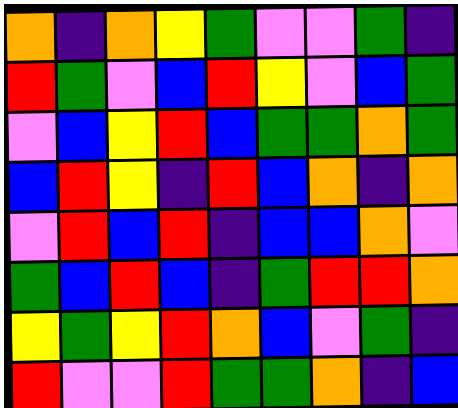[["orange", "indigo", "orange", "yellow", "green", "violet", "violet", "green", "indigo"], ["red", "green", "violet", "blue", "red", "yellow", "violet", "blue", "green"], ["violet", "blue", "yellow", "red", "blue", "green", "green", "orange", "green"], ["blue", "red", "yellow", "indigo", "red", "blue", "orange", "indigo", "orange"], ["violet", "red", "blue", "red", "indigo", "blue", "blue", "orange", "violet"], ["green", "blue", "red", "blue", "indigo", "green", "red", "red", "orange"], ["yellow", "green", "yellow", "red", "orange", "blue", "violet", "green", "indigo"], ["red", "violet", "violet", "red", "green", "green", "orange", "indigo", "blue"]]